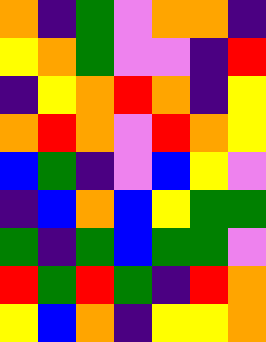[["orange", "indigo", "green", "violet", "orange", "orange", "indigo"], ["yellow", "orange", "green", "violet", "violet", "indigo", "red"], ["indigo", "yellow", "orange", "red", "orange", "indigo", "yellow"], ["orange", "red", "orange", "violet", "red", "orange", "yellow"], ["blue", "green", "indigo", "violet", "blue", "yellow", "violet"], ["indigo", "blue", "orange", "blue", "yellow", "green", "green"], ["green", "indigo", "green", "blue", "green", "green", "violet"], ["red", "green", "red", "green", "indigo", "red", "orange"], ["yellow", "blue", "orange", "indigo", "yellow", "yellow", "orange"]]